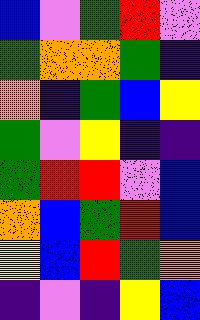[["blue", "violet", "green", "red", "violet"], ["green", "orange", "orange", "green", "indigo"], ["orange", "indigo", "green", "blue", "yellow"], ["green", "violet", "yellow", "indigo", "indigo"], ["green", "red", "red", "violet", "blue"], ["orange", "blue", "green", "red", "blue"], ["yellow", "blue", "red", "green", "orange"], ["indigo", "violet", "indigo", "yellow", "blue"]]